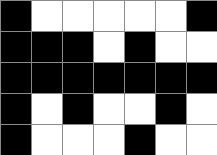[["black", "white", "white", "white", "white", "white", "black"], ["black", "black", "black", "white", "black", "white", "white"], ["black", "black", "black", "black", "black", "black", "black"], ["black", "white", "black", "white", "white", "black", "white"], ["black", "white", "white", "white", "black", "white", "white"]]